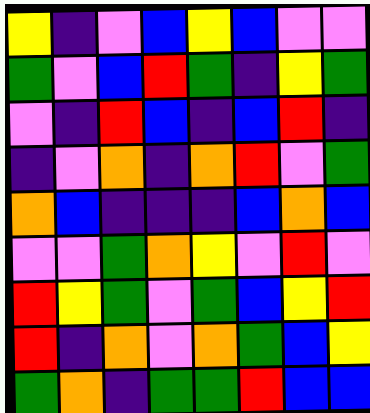[["yellow", "indigo", "violet", "blue", "yellow", "blue", "violet", "violet"], ["green", "violet", "blue", "red", "green", "indigo", "yellow", "green"], ["violet", "indigo", "red", "blue", "indigo", "blue", "red", "indigo"], ["indigo", "violet", "orange", "indigo", "orange", "red", "violet", "green"], ["orange", "blue", "indigo", "indigo", "indigo", "blue", "orange", "blue"], ["violet", "violet", "green", "orange", "yellow", "violet", "red", "violet"], ["red", "yellow", "green", "violet", "green", "blue", "yellow", "red"], ["red", "indigo", "orange", "violet", "orange", "green", "blue", "yellow"], ["green", "orange", "indigo", "green", "green", "red", "blue", "blue"]]